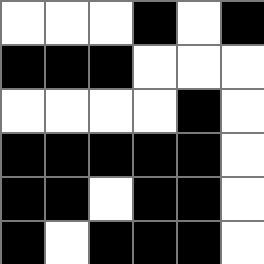[["white", "white", "white", "black", "white", "black"], ["black", "black", "black", "white", "white", "white"], ["white", "white", "white", "white", "black", "white"], ["black", "black", "black", "black", "black", "white"], ["black", "black", "white", "black", "black", "white"], ["black", "white", "black", "black", "black", "white"]]